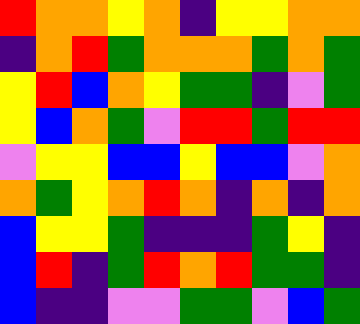[["red", "orange", "orange", "yellow", "orange", "indigo", "yellow", "yellow", "orange", "orange"], ["indigo", "orange", "red", "green", "orange", "orange", "orange", "green", "orange", "green"], ["yellow", "red", "blue", "orange", "yellow", "green", "green", "indigo", "violet", "green"], ["yellow", "blue", "orange", "green", "violet", "red", "red", "green", "red", "red"], ["violet", "yellow", "yellow", "blue", "blue", "yellow", "blue", "blue", "violet", "orange"], ["orange", "green", "yellow", "orange", "red", "orange", "indigo", "orange", "indigo", "orange"], ["blue", "yellow", "yellow", "green", "indigo", "indigo", "indigo", "green", "yellow", "indigo"], ["blue", "red", "indigo", "green", "red", "orange", "red", "green", "green", "indigo"], ["blue", "indigo", "indigo", "violet", "violet", "green", "green", "violet", "blue", "green"]]